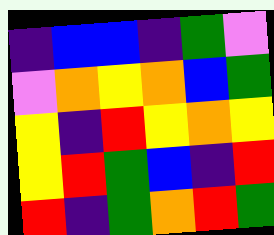[["indigo", "blue", "blue", "indigo", "green", "violet"], ["violet", "orange", "yellow", "orange", "blue", "green"], ["yellow", "indigo", "red", "yellow", "orange", "yellow"], ["yellow", "red", "green", "blue", "indigo", "red"], ["red", "indigo", "green", "orange", "red", "green"]]